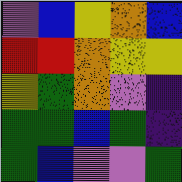[["violet", "blue", "yellow", "orange", "blue"], ["red", "red", "orange", "yellow", "yellow"], ["yellow", "green", "orange", "violet", "indigo"], ["green", "green", "blue", "green", "indigo"], ["green", "blue", "violet", "violet", "green"]]